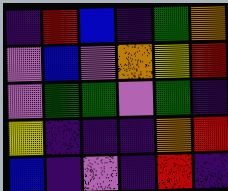[["indigo", "red", "blue", "indigo", "green", "orange"], ["violet", "blue", "violet", "orange", "yellow", "red"], ["violet", "green", "green", "violet", "green", "indigo"], ["yellow", "indigo", "indigo", "indigo", "orange", "red"], ["blue", "indigo", "violet", "indigo", "red", "indigo"]]